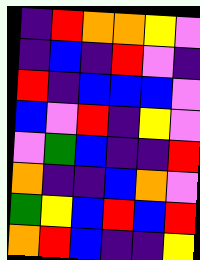[["indigo", "red", "orange", "orange", "yellow", "violet"], ["indigo", "blue", "indigo", "red", "violet", "indigo"], ["red", "indigo", "blue", "blue", "blue", "violet"], ["blue", "violet", "red", "indigo", "yellow", "violet"], ["violet", "green", "blue", "indigo", "indigo", "red"], ["orange", "indigo", "indigo", "blue", "orange", "violet"], ["green", "yellow", "blue", "red", "blue", "red"], ["orange", "red", "blue", "indigo", "indigo", "yellow"]]